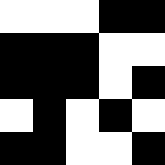[["white", "white", "white", "black", "black"], ["black", "black", "black", "white", "white"], ["black", "black", "black", "white", "black"], ["white", "black", "white", "black", "white"], ["black", "black", "white", "white", "black"]]